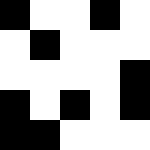[["black", "white", "white", "black", "white"], ["white", "black", "white", "white", "white"], ["white", "white", "white", "white", "black"], ["black", "white", "black", "white", "black"], ["black", "black", "white", "white", "white"]]